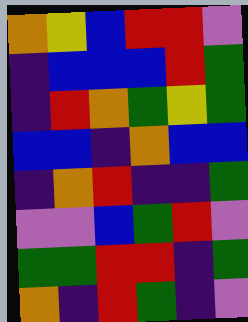[["orange", "yellow", "blue", "red", "red", "violet"], ["indigo", "blue", "blue", "blue", "red", "green"], ["indigo", "red", "orange", "green", "yellow", "green"], ["blue", "blue", "indigo", "orange", "blue", "blue"], ["indigo", "orange", "red", "indigo", "indigo", "green"], ["violet", "violet", "blue", "green", "red", "violet"], ["green", "green", "red", "red", "indigo", "green"], ["orange", "indigo", "red", "green", "indigo", "violet"]]